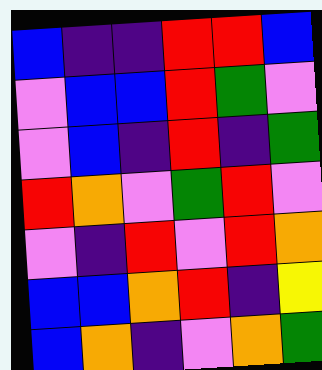[["blue", "indigo", "indigo", "red", "red", "blue"], ["violet", "blue", "blue", "red", "green", "violet"], ["violet", "blue", "indigo", "red", "indigo", "green"], ["red", "orange", "violet", "green", "red", "violet"], ["violet", "indigo", "red", "violet", "red", "orange"], ["blue", "blue", "orange", "red", "indigo", "yellow"], ["blue", "orange", "indigo", "violet", "orange", "green"]]